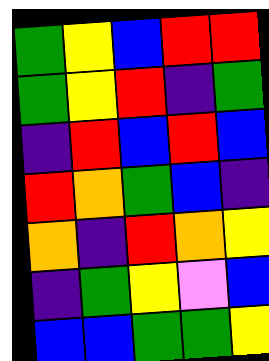[["green", "yellow", "blue", "red", "red"], ["green", "yellow", "red", "indigo", "green"], ["indigo", "red", "blue", "red", "blue"], ["red", "orange", "green", "blue", "indigo"], ["orange", "indigo", "red", "orange", "yellow"], ["indigo", "green", "yellow", "violet", "blue"], ["blue", "blue", "green", "green", "yellow"]]